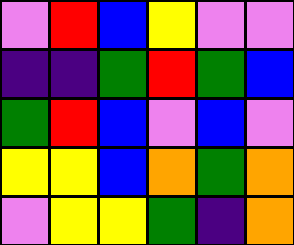[["violet", "red", "blue", "yellow", "violet", "violet"], ["indigo", "indigo", "green", "red", "green", "blue"], ["green", "red", "blue", "violet", "blue", "violet"], ["yellow", "yellow", "blue", "orange", "green", "orange"], ["violet", "yellow", "yellow", "green", "indigo", "orange"]]